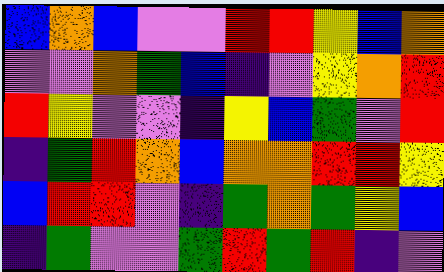[["blue", "orange", "blue", "violet", "violet", "red", "red", "yellow", "blue", "orange"], ["violet", "violet", "orange", "green", "blue", "indigo", "violet", "yellow", "orange", "red"], ["red", "yellow", "violet", "violet", "indigo", "yellow", "blue", "green", "violet", "red"], ["indigo", "green", "red", "orange", "blue", "orange", "orange", "red", "red", "yellow"], ["blue", "red", "red", "violet", "indigo", "green", "orange", "green", "yellow", "blue"], ["indigo", "green", "violet", "violet", "green", "red", "green", "red", "indigo", "violet"]]